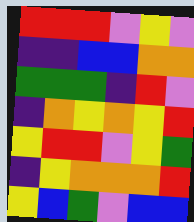[["red", "red", "red", "violet", "yellow", "violet"], ["indigo", "indigo", "blue", "blue", "orange", "orange"], ["green", "green", "green", "indigo", "red", "violet"], ["indigo", "orange", "yellow", "orange", "yellow", "red"], ["yellow", "red", "red", "violet", "yellow", "green"], ["indigo", "yellow", "orange", "orange", "orange", "red"], ["yellow", "blue", "green", "violet", "blue", "blue"]]